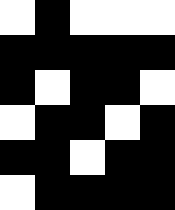[["white", "black", "white", "white", "white"], ["black", "black", "black", "black", "black"], ["black", "white", "black", "black", "white"], ["white", "black", "black", "white", "black"], ["black", "black", "white", "black", "black"], ["white", "black", "black", "black", "black"]]